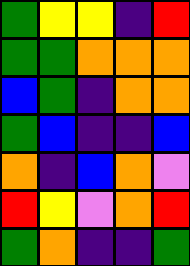[["green", "yellow", "yellow", "indigo", "red"], ["green", "green", "orange", "orange", "orange"], ["blue", "green", "indigo", "orange", "orange"], ["green", "blue", "indigo", "indigo", "blue"], ["orange", "indigo", "blue", "orange", "violet"], ["red", "yellow", "violet", "orange", "red"], ["green", "orange", "indigo", "indigo", "green"]]